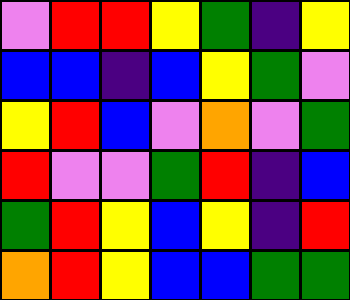[["violet", "red", "red", "yellow", "green", "indigo", "yellow"], ["blue", "blue", "indigo", "blue", "yellow", "green", "violet"], ["yellow", "red", "blue", "violet", "orange", "violet", "green"], ["red", "violet", "violet", "green", "red", "indigo", "blue"], ["green", "red", "yellow", "blue", "yellow", "indigo", "red"], ["orange", "red", "yellow", "blue", "blue", "green", "green"]]